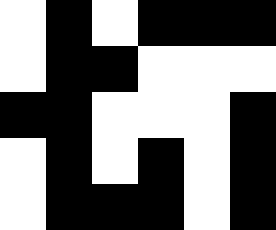[["white", "black", "white", "black", "black", "black"], ["white", "black", "black", "white", "white", "white"], ["black", "black", "white", "white", "white", "black"], ["white", "black", "white", "black", "white", "black"], ["white", "black", "black", "black", "white", "black"]]